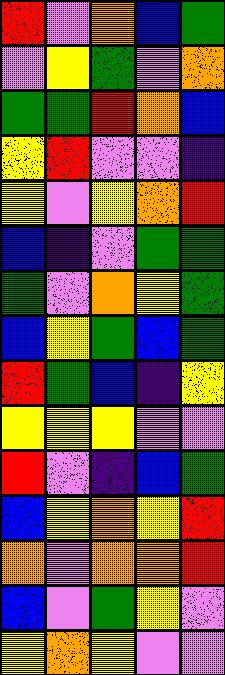[["red", "violet", "orange", "blue", "green"], ["violet", "yellow", "green", "violet", "orange"], ["green", "green", "red", "orange", "blue"], ["yellow", "red", "violet", "violet", "indigo"], ["yellow", "violet", "yellow", "orange", "red"], ["blue", "indigo", "violet", "green", "green"], ["green", "violet", "orange", "yellow", "green"], ["blue", "yellow", "green", "blue", "green"], ["red", "green", "blue", "indigo", "yellow"], ["yellow", "yellow", "yellow", "violet", "violet"], ["red", "violet", "indigo", "blue", "green"], ["blue", "yellow", "orange", "yellow", "red"], ["orange", "violet", "orange", "orange", "red"], ["blue", "violet", "green", "yellow", "violet"], ["yellow", "orange", "yellow", "violet", "violet"]]